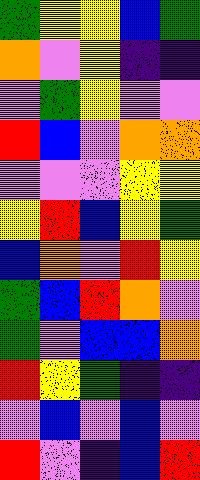[["green", "yellow", "yellow", "blue", "green"], ["orange", "violet", "yellow", "indigo", "indigo"], ["violet", "green", "yellow", "violet", "violet"], ["red", "blue", "violet", "orange", "orange"], ["violet", "violet", "violet", "yellow", "yellow"], ["yellow", "red", "blue", "yellow", "green"], ["blue", "orange", "violet", "red", "yellow"], ["green", "blue", "red", "orange", "violet"], ["green", "violet", "blue", "blue", "orange"], ["red", "yellow", "green", "indigo", "indigo"], ["violet", "blue", "violet", "blue", "violet"], ["red", "violet", "indigo", "blue", "red"]]